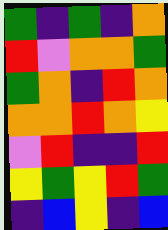[["green", "indigo", "green", "indigo", "orange"], ["red", "violet", "orange", "orange", "green"], ["green", "orange", "indigo", "red", "orange"], ["orange", "orange", "red", "orange", "yellow"], ["violet", "red", "indigo", "indigo", "red"], ["yellow", "green", "yellow", "red", "green"], ["indigo", "blue", "yellow", "indigo", "blue"]]